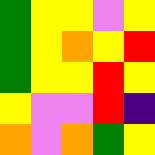[["green", "yellow", "yellow", "violet", "yellow"], ["green", "yellow", "orange", "yellow", "red"], ["green", "yellow", "yellow", "red", "yellow"], ["yellow", "violet", "violet", "red", "indigo"], ["orange", "violet", "orange", "green", "yellow"]]